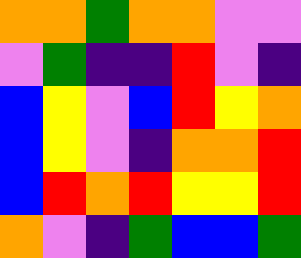[["orange", "orange", "green", "orange", "orange", "violet", "violet"], ["violet", "green", "indigo", "indigo", "red", "violet", "indigo"], ["blue", "yellow", "violet", "blue", "red", "yellow", "orange"], ["blue", "yellow", "violet", "indigo", "orange", "orange", "red"], ["blue", "red", "orange", "red", "yellow", "yellow", "red"], ["orange", "violet", "indigo", "green", "blue", "blue", "green"]]